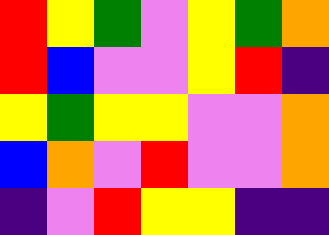[["red", "yellow", "green", "violet", "yellow", "green", "orange"], ["red", "blue", "violet", "violet", "yellow", "red", "indigo"], ["yellow", "green", "yellow", "yellow", "violet", "violet", "orange"], ["blue", "orange", "violet", "red", "violet", "violet", "orange"], ["indigo", "violet", "red", "yellow", "yellow", "indigo", "indigo"]]